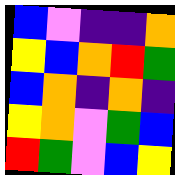[["blue", "violet", "indigo", "indigo", "orange"], ["yellow", "blue", "orange", "red", "green"], ["blue", "orange", "indigo", "orange", "indigo"], ["yellow", "orange", "violet", "green", "blue"], ["red", "green", "violet", "blue", "yellow"]]